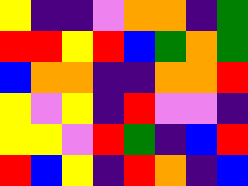[["yellow", "indigo", "indigo", "violet", "orange", "orange", "indigo", "green"], ["red", "red", "yellow", "red", "blue", "green", "orange", "green"], ["blue", "orange", "orange", "indigo", "indigo", "orange", "orange", "red"], ["yellow", "violet", "yellow", "indigo", "red", "violet", "violet", "indigo"], ["yellow", "yellow", "violet", "red", "green", "indigo", "blue", "red"], ["red", "blue", "yellow", "indigo", "red", "orange", "indigo", "blue"]]